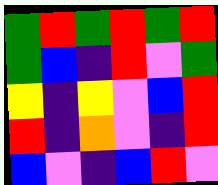[["green", "red", "green", "red", "green", "red"], ["green", "blue", "indigo", "red", "violet", "green"], ["yellow", "indigo", "yellow", "violet", "blue", "red"], ["red", "indigo", "orange", "violet", "indigo", "red"], ["blue", "violet", "indigo", "blue", "red", "violet"]]